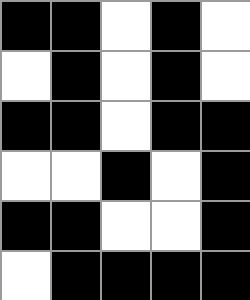[["black", "black", "white", "black", "white"], ["white", "black", "white", "black", "white"], ["black", "black", "white", "black", "black"], ["white", "white", "black", "white", "black"], ["black", "black", "white", "white", "black"], ["white", "black", "black", "black", "black"]]